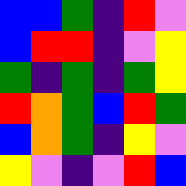[["blue", "blue", "green", "indigo", "red", "violet"], ["blue", "red", "red", "indigo", "violet", "yellow"], ["green", "indigo", "green", "indigo", "green", "yellow"], ["red", "orange", "green", "blue", "red", "green"], ["blue", "orange", "green", "indigo", "yellow", "violet"], ["yellow", "violet", "indigo", "violet", "red", "blue"]]